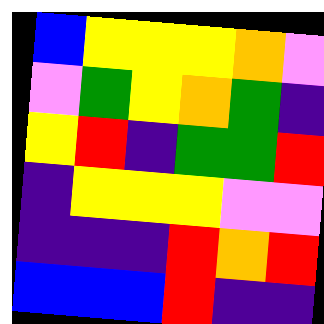[["blue", "yellow", "yellow", "yellow", "orange", "violet"], ["violet", "green", "yellow", "orange", "green", "indigo"], ["yellow", "red", "indigo", "green", "green", "red"], ["indigo", "yellow", "yellow", "yellow", "violet", "violet"], ["indigo", "indigo", "indigo", "red", "orange", "red"], ["blue", "blue", "blue", "red", "indigo", "indigo"]]